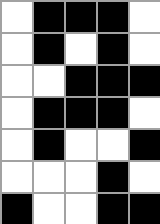[["white", "black", "black", "black", "white"], ["white", "black", "white", "black", "white"], ["white", "white", "black", "black", "black"], ["white", "black", "black", "black", "white"], ["white", "black", "white", "white", "black"], ["white", "white", "white", "black", "white"], ["black", "white", "white", "black", "black"]]